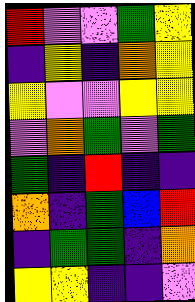[["red", "violet", "violet", "green", "yellow"], ["indigo", "yellow", "indigo", "orange", "yellow"], ["yellow", "violet", "violet", "yellow", "yellow"], ["violet", "orange", "green", "violet", "green"], ["green", "indigo", "red", "indigo", "indigo"], ["orange", "indigo", "green", "blue", "red"], ["indigo", "green", "green", "indigo", "orange"], ["yellow", "yellow", "indigo", "indigo", "violet"]]